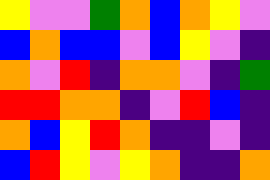[["yellow", "violet", "violet", "green", "orange", "blue", "orange", "yellow", "violet"], ["blue", "orange", "blue", "blue", "violet", "blue", "yellow", "violet", "indigo"], ["orange", "violet", "red", "indigo", "orange", "orange", "violet", "indigo", "green"], ["red", "red", "orange", "orange", "indigo", "violet", "red", "blue", "indigo"], ["orange", "blue", "yellow", "red", "orange", "indigo", "indigo", "violet", "indigo"], ["blue", "red", "yellow", "violet", "yellow", "orange", "indigo", "indigo", "orange"]]